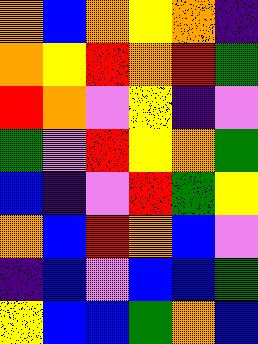[["orange", "blue", "orange", "yellow", "orange", "indigo"], ["orange", "yellow", "red", "orange", "red", "green"], ["red", "orange", "violet", "yellow", "indigo", "violet"], ["green", "violet", "red", "yellow", "orange", "green"], ["blue", "indigo", "violet", "red", "green", "yellow"], ["orange", "blue", "red", "orange", "blue", "violet"], ["indigo", "blue", "violet", "blue", "blue", "green"], ["yellow", "blue", "blue", "green", "orange", "blue"]]